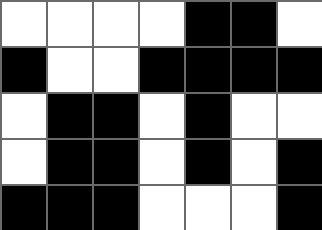[["white", "white", "white", "white", "black", "black", "white"], ["black", "white", "white", "black", "black", "black", "black"], ["white", "black", "black", "white", "black", "white", "white"], ["white", "black", "black", "white", "black", "white", "black"], ["black", "black", "black", "white", "white", "white", "black"]]